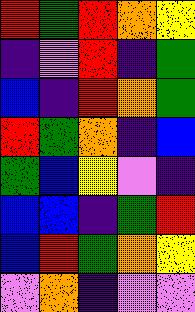[["red", "green", "red", "orange", "yellow"], ["indigo", "violet", "red", "indigo", "green"], ["blue", "indigo", "red", "orange", "green"], ["red", "green", "orange", "indigo", "blue"], ["green", "blue", "yellow", "violet", "indigo"], ["blue", "blue", "indigo", "green", "red"], ["blue", "red", "green", "orange", "yellow"], ["violet", "orange", "indigo", "violet", "violet"]]